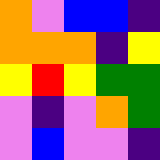[["orange", "violet", "blue", "blue", "indigo"], ["orange", "orange", "orange", "indigo", "yellow"], ["yellow", "red", "yellow", "green", "green"], ["violet", "indigo", "violet", "orange", "green"], ["violet", "blue", "violet", "violet", "indigo"]]